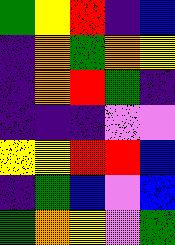[["green", "yellow", "red", "indigo", "blue"], ["indigo", "orange", "green", "orange", "yellow"], ["indigo", "orange", "red", "green", "indigo"], ["indigo", "indigo", "indigo", "violet", "violet"], ["yellow", "yellow", "red", "red", "blue"], ["indigo", "green", "blue", "violet", "blue"], ["green", "orange", "yellow", "violet", "green"]]